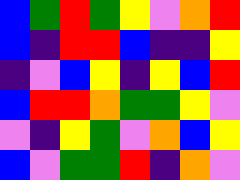[["blue", "green", "red", "green", "yellow", "violet", "orange", "red"], ["blue", "indigo", "red", "red", "blue", "indigo", "indigo", "yellow"], ["indigo", "violet", "blue", "yellow", "indigo", "yellow", "blue", "red"], ["blue", "red", "red", "orange", "green", "green", "yellow", "violet"], ["violet", "indigo", "yellow", "green", "violet", "orange", "blue", "yellow"], ["blue", "violet", "green", "green", "red", "indigo", "orange", "violet"]]